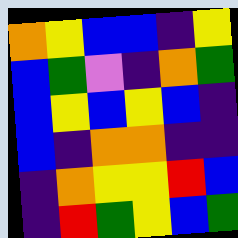[["orange", "yellow", "blue", "blue", "indigo", "yellow"], ["blue", "green", "violet", "indigo", "orange", "green"], ["blue", "yellow", "blue", "yellow", "blue", "indigo"], ["blue", "indigo", "orange", "orange", "indigo", "indigo"], ["indigo", "orange", "yellow", "yellow", "red", "blue"], ["indigo", "red", "green", "yellow", "blue", "green"]]